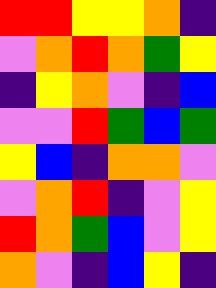[["red", "red", "yellow", "yellow", "orange", "indigo"], ["violet", "orange", "red", "orange", "green", "yellow"], ["indigo", "yellow", "orange", "violet", "indigo", "blue"], ["violet", "violet", "red", "green", "blue", "green"], ["yellow", "blue", "indigo", "orange", "orange", "violet"], ["violet", "orange", "red", "indigo", "violet", "yellow"], ["red", "orange", "green", "blue", "violet", "yellow"], ["orange", "violet", "indigo", "blue", "yellow", "indigo"]]